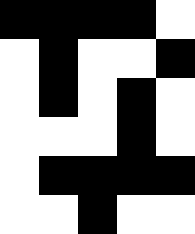[["black", "black", "black", "black", "white"], ["white", "black", "white", "white", "black"], ["white", "black", "white", "black", "white"], ["white", "white", "white", "black", "white"], ["white", "black", "black", "black", "black"], ["white", "white", "black", "white", "white"]]